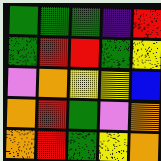[["green", "green", "green", "indigo", "red"], ["green", "red", "red", "green", "yellow"], ["violet", "orange", "yellow", "yellow", "blue"], ["orange", "red", "green", "violet", "orange"], ["orange", "red", "green", "yellow", "orange"]]